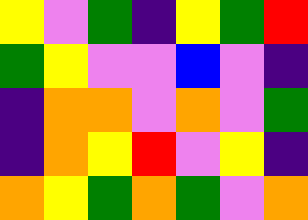[["yellow", "violet", "green", "indigo", "yellow", "green", "red"], ["green", "yellow", "violet", "violet", "blue", "violet", "indigo"], ["indigo", "orange", "orange", "violet", "orange", "violet", "green"], ["indigo", "orange", "yellow", "red", "violet", "yellow", "indigo"], ["orange", "yellow", "green", "orange", "green", "violet", "orange"]]